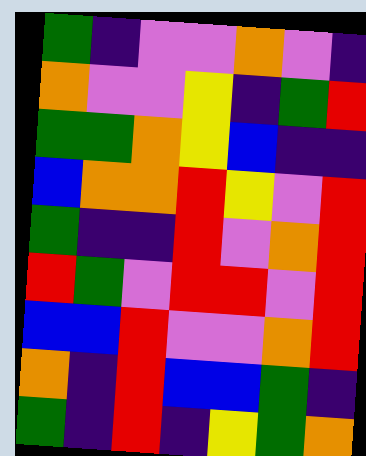[["green", "indigo", "violet", "violet", "orange", "violet", "indigo"], ["orange", "violet", "violet", "yellow", "indigo", "green", "red"], ["green", "green", "orange", "yellow", "blue", "indigo", "indigo"], ["blue", "orange", "orange", "red", "yellow", "violet", "red"], ["green", "indigo", "indigo", "red", "violet", "orange", "red"], ["red", "green", "violet", "red", "red", "violet", "red"], ["blue", "blue", "red", "violet", "violet", "orange", "red"], ["orange", "indigo", "red", "blue", "blue", "green", "indigo"], ["green", "indigo", "red", "indigo", "yellow", "green", "orange"]]